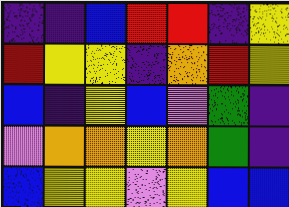[["indigo", "indigo", "blue", "red", "red", "indigo", "yellow"], ["red", "yellow", "yellow", "indigo", "orange", "red", "yellow"], ["blue", "indigo", "yellow", "blue", "violet", "green", "indigo"], ["violet", "orange", "orange", "yellow", "orange", "green", "indigo"], ["blue", "yellow", "yellow", "violet", "yellow", "blue", "blue"]]